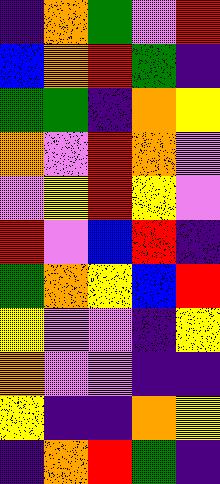[["indigo", "orange", "green", "violet", "red"], ["blue", "orange", "red", "green", "indigo"], ["green", "green", "indigo", "orange", "yellow"], ["orange", "violet", "red", "orange", "violet"], ["violet", "yellow", "red", "yellow", "violet"], ["red", "violet", "blue", "red", "indigo"], ["green", "orange", "yellow", "blue", "red"], ["yellow", "violet", "violet", "indigo", "yellow"], ["orange", "violet", "violet", "indigo", "indigo"], ["yellow", "indigo", "indigo", "orange", "yellow"], ["indigo", "orange", "red", "green", "indigo"]]